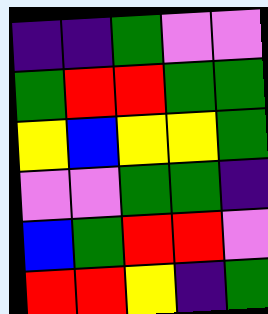[["indigo", "indigo", "green", "violet", "violet"], ["green", "red", "red", "green", "green"], ["yellow", "blue", "yellow", "yellow", "green"], ["violet", "violet", "green", "green", "indigo"], ["blue", "green", "red", "red", "violet"], ["red", "red", "yellow", "indigo", "green"]]